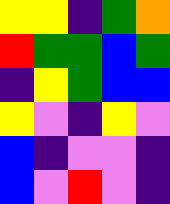[["yellow", "yellow", "indigo", "green", "orange"], ["red", "green", "green", "blue", "green"], ["indigo", "yellow", "green", "blue", "blue"], ["yellow", "violet", "indigo", "yellow", "violet"], ["blue", "indigo", "violet", "violet", "indigo"], ["blue", "violet", "red", "violet", "indigo"]]